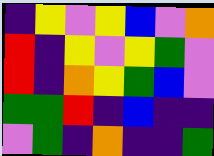[["indigo", "yellow", "violet", "yellow", "blue", "violet", "orange"], ["red", "indigo", "yellow", "violet", "yellow", "green", "violet"], ["red", "indigo", "orange", "yellow", "green", "blue", "violet"], ["green", "green", "red", "indigo", "blue", "indigo", "indigo"], ["violet", "green", "indigo", "orange", "indigo", "indigo", "green"]]